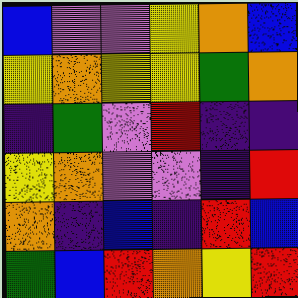[["blue", "violet", "violet", "yellow", "orange", "blue"], ["yellow", "orange", "yellow", "yellow", "green", "orange"], ["indigo", "green", "violet", "red", "indigo", "indigo"], ["yellow", "orange", "violet", "violet", "indigo", "red"], ["orange", "indigo", "blue", "indigo", "red", "blue"], ["green", "blue", "red", "orange", "yellow", "red"]]